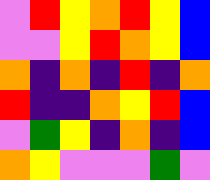[["violet", "red", "yellow", "orange", "red", "yellow", "blue"], ["violet", "violet", "yellow", "red", "orange", "yellow", "blue"], ["orange", "indigo", "orange", "indigo", "red", "indigo", "orange"], ["red", "indigo", "indigo", "orange", "yellow", "red", "blue"], ["violet", "green", "yellow", "indigo", "orange", "indigo", "blue"], ["orange", "yellow", "violet", "violet", "violet", "green", "violet"]]